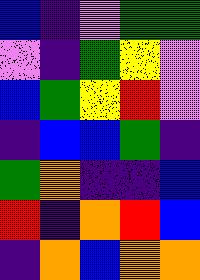[["blue", "indigo", "violet", "green", "green"], ["violet", "indigo", "green", "yellow", "violet"], ["blue", "green", "yellow", "red", "violet"], ["indigo", "blue", "blue", "green", "indigo"], ["green", "orange", "indigo", "indigo", "blue"], ["red", "indigo", "orange", "red", "blue"], ["indigo", "orange", "blue", "orange", "orange"]]